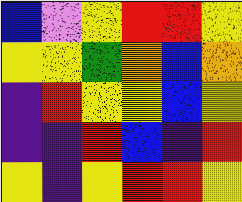[["blue", "violet", "yellow", "red", "red", "yellow"], ["yellow", "yellow", "green", "orange", "blue", "orange"], ["indigo", "red", "yellow", "yellow", "blue", "yellow"], ["indigo", "indigo", "red", "blue", "indigo", "red"], ["yellow", "indigo", "yellow", "red", "red", "yellow"]]